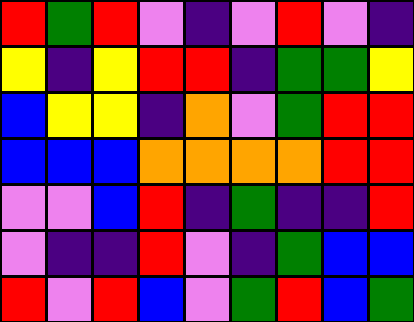[["red", "green", "red", "violet", "indigo", "violet", "red", "violet", "indigo"], ["yellow", "indigo", "yellow", "red", "red", "indigo", "green", "green", "yellow"], ["blue", "yellow", "yellow", "indigo", "orange", "violet", "green", "red", "red"], ["blue", "blue", "blue", "orange", "orange", "orange", "orange", "red", "red"], ["violet", "violet", "blue", "red", "indigo", "green", "indigo", "indigo", "red"], ["violet", "indigo", "indigo", "red", "violet", "indigo", "green", "blue", "blue"], ["red", "violet", "red", "blue", "violet", "green", "red", "blue", "green"]]